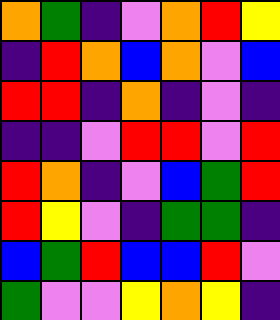[["orange", "green", "indigo", "violet", "orange", "red", "yellow"], ["indigo", "red", "orange", "blue", "orange", "violet", "blue"], ["red", "red", "indigo", "orange", "indigo", "violet", "indigo"], ["indigo", "indigo", "violet", "red", "red", "violet", "red"], ["red", "orange", "indigo", "violet", "blue", "green", "red"], ["red", "yellow", "violet", "indigo", "green", "green", "indigo"], ["blue", "green", "red", "blue", "blue", "red", "violet"], ["green", "violet", "violet", "yellow", "orange", "yellow", "indigo"]]